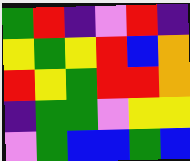[["green", "red", "indigo", "violet", "red", "indigo"], ["yellow", "green", "yellow", "red", "blue", "orange"], ["red", "yellow", "green", "red", "red", "orange"], ["indigo", "green", "green", "violet", "yellow", "yellow"], ["violet", "green", "blue", "blue", "green", "blue"]]